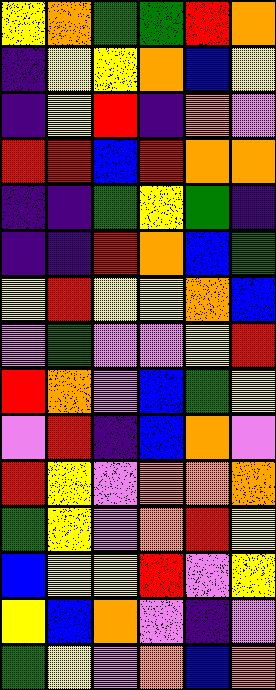[["yellow", "orange", "green", "green", "red", "orange"], ["indigo", "yellow", "yellow", "orange", "blue", "yellow"], ["indigo", "yellow", "red", "indigo", "orange", "violet"], ["red", "red", "blue", "red", "orange", "orange"], ["indigo", "indigo", "green", "yellow", "green", "indigo"], ["indigo", "indigo", "red", "orange", "blue", "green"], ["yellow", "red", "yellow", "yellow", "orange", "blue"], ["violet", "green", "violet", "violet", "yellow", "red"], ["red", "orange", "violet", "blue", "green", "yellow"], ["violet", "red", "indigo", "blue", "orange", "violet"], ["red", "yellow", "violet", "orange", "orange", "orange"], ["green", "yellow", "violet", "orange", "red", "yellow"], ["blue", "yellow", "yellow", "red", "violet", "yellow"], ["yellow", "blue", "orange", "violet", "indigo", "violet"], ["green", "yellow", "violet", "orange", "blue", "orange"]]